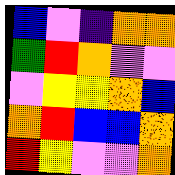[["blue", "violet", "indigo", "orange", "orange"], ["green", "red", "orange", "violet", "violet"], ["violet", "yellow", "yellow", "orange", "blue"], ["orange", "red", "blue", "blue", "orange"], ["red", "yellow", "violet", "violet", "orange"]]